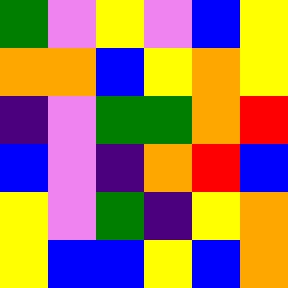[["green", "violet", "yellow", "violet", "blue", "yellow"], ["orange", "orange", "blue", "yellow", "orange", "yellow"], ["indigo", "violet", "green", "green", "orange", "red"], ["blue", "violet", "indigo", "orange", "red", "blue"], ["yellow", "violet", "green", "indigo", "yellow", "orange"], ["yellow", "blue", "blue", "yellow", "blue", "orange"]]